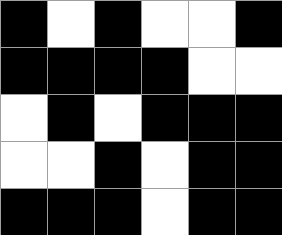[["black", "white", "black", "white", "white", "black"], ["black", "black", "black", "black", "white", "white"], ["white", "black", "white", "black", "black", "black"], ["white", "white", "black", "white", "black", "black"], ["black", "black", "black", "white", "black", "black"]]